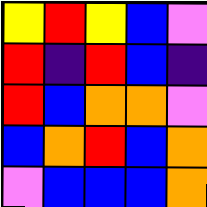[["yellow", "red", "yellow", "blue", "violet"], ["red", "indigo", "red", "blue", "indigo"], ["red", "blue", "orange", "orange", "violet"], ["blue", "orange", "red", "blue", "orange"], ["violet", "blue", "blue", "blue", "orange"]]